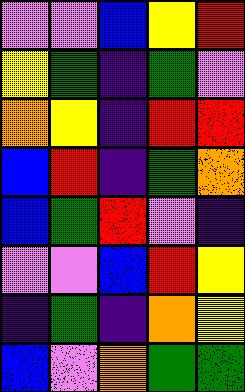[["violet", "violet", "blue", "yellow", "red"], ["yellow", "green", "indigo", "green", "violet"], ["orange", "yellow", "indigo", "red", "red"], ["blue", "red", "indigo", "green", "orange"], ["blue", "green", "red", "violet", "indigo"], ["violet", "violet", "blue", "red", "yellow"], ["indigo", "green", "indigo", "orange", "yellow"], ["blue", "violet", "orange", "green", "green"]]